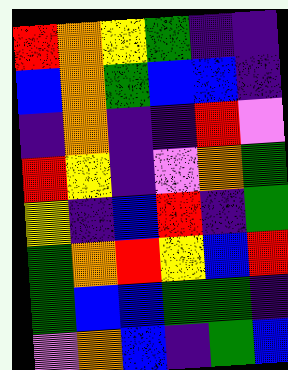[["red", "orange", "yellow", "green", "indigo", "indigo"], ["blue", "orange", "green", "blue", "blue", "indigo"], ["indigo", "orange", "indigo", "indigo", "red", "violet"], ["red", "yellow", "indigo", "violet", "orange", "green"], ["yellow", "indigo", "blue", "red", "indigo", "green"], ["green", "orange", "red", "yellow", "blue", "red"], ["green", "blue", "blue", "green", "green", "indigo"], ["violet", "orange", "blue", "indigo", "green", "blue"]]